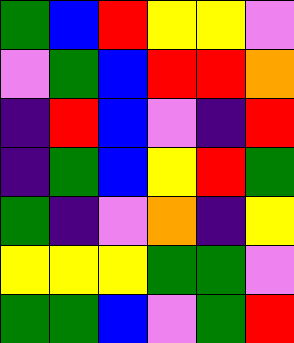[["green", "blue", "red", "yellow", "yellow", "violet"], ["violet", "green", "blue", "red", "red", "orange"], ["indigo", "red", "blue", "violet", "indigo", "red"], ["indigo", "green", "blue", "yellow", "red", "green"], ["green", "indigo", "violet", "orange", "indigo", "yellow"], ["yellow", "yellow", "yellow", "green", "green", "violet"], ["green", "green", "blue", "violet", "green", "red"]]